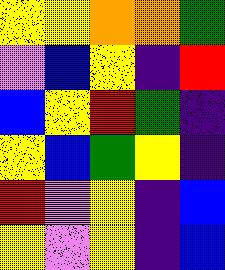[["yellow", "yellow", "orange", "orange", "green"], ["violet", "blue", "yellow", "indigo", "red"], ["blue", "yellow", "red", "green", "indigo"], ["yellow", "blue", "green", "yellow", "indigo"], ["red", "violet", "yellow", "indigo", "blue"], ["yellow", "violet", "yellow", "indigo", "blue"]]